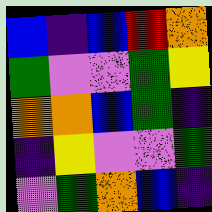[["blue", "indigo", "blue", "red", "orange"], ["green", "violet", "violet", "green", "yellow"], ["orange", "orange", "blue", "green", "indigo"], ["indigo", "yellow", "violet", "violet", "green"], ["violet", "green", "orange", "blue", "indigo"]]